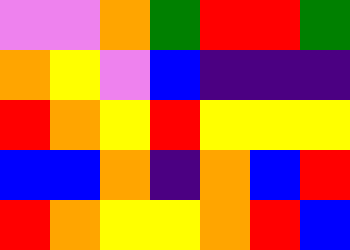[["violet", "violet", "orange", "green", "red", "red", "green"], ["orange", "yellow", "violet", "blue", "indigo", "indigo", "indigo"], ["red", "orange", "yellow", "red", "yellow", "yellow", "yellow"], ["blue", "blue", "orange", "indigo", "orange", "blue", "red"], ["red", "orange", "yellow", "yellow", "orange", "red", "blue"]]